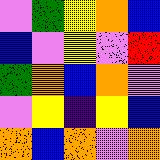[["violet", "green", "yellow", "orange", "blue"], ["blue", "violet", "yellow", "violet", "red"], ["green", "orange", "blue", "orange", "violet"], ["violet", "yellow", "indigo", "yellow", "blue"], ["orange", "blue", "orange", "violet", "orange"]]